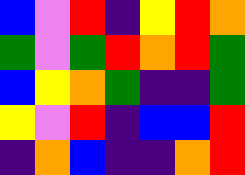[["blue", "violet", "red", "indigo", "yellow", "red", "orange"], ["green", "violet", "green", "red", "orange", "red", "green"], ["blue", "yellow", "orange", "green", "indigo", "indigo", "green"], ["yellow", "violet", "red", "indigo", "blue", "blue", "red"], ["indigo", "orange", "blue", "indigo", "indigo", "orange", "red"]]